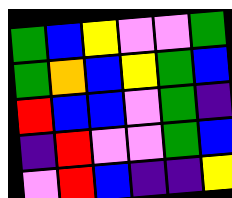[["green", "blue", "yellow", "violet", "violet", "green"], ["green", "orange", "blue", "yellow", "green", "blue"], ["red", "blue", "blue", "violet", "green", "indigo"], ["indigo", "red", "violet", "violet", "green", "blue"], ["violet", "red", "blue", "indigo", "indigo", "yellow"]]